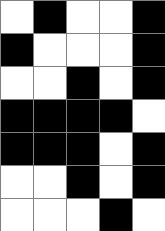[["white", "black", "white", "white", "black"], ["black", "white", "white", "white", "black"], ["white", "white", "black", "white", "black"], ["black", "black", "black", "black", "white"], ["black", "black", "black", "white", "black"], ["white", "white", "black", "white", "black"], ["white", "white", "white", "black", "white"]]